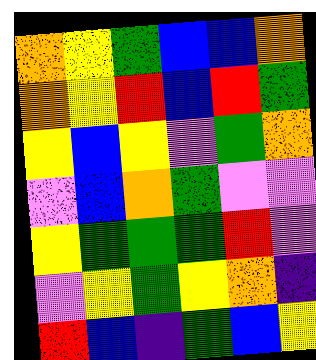[["orange", "yellow", "green", "blue", "blue", "orange"], ["orange", "yellow", "red", "blue", "red", "green"], ["yellow", "blue", "yellow", "violet", "green", "orange"], ["violet", "blue", "orange", "green", "violet", "violet"], ["yellow", "green", "green", "green", "red", "violet"], ["violet", "yellow", "green", "yellow", "orange", "indigo"], ["red", "blue", "indigo", "green", "blue", "yellow"]]